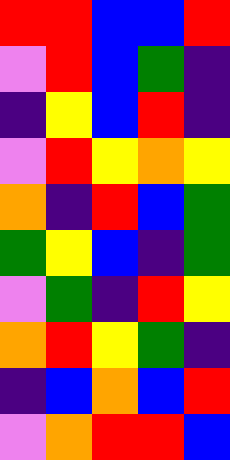[["red", "red", "blue", "blue", "red"], ["violet", "red", "blue", "green", "indigo"], ["indigo", "yellow", "blue", "red", "indigo"], ["violet", "red", "yellow", "orange", "yellow"], ["orange", "indigo", "red", "blue", "green"], ["green", "yellow", "blue", "indigo", "green"], ["violet", "green", "indigo", "red", "yellow"], ["orange", "red", "yellow", "green", "indigo"], ["indigo", "blue", "orange", "blue", "red"], ["violet", "orange", "red", "red", "blue"]]